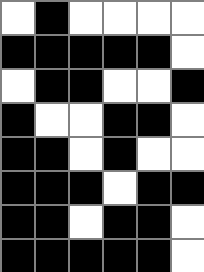[["white", "black", "white", "white", "white", "white"], ["black", "black", "black", "black", "black", "white"], ["white", "black", "black", "white", "white", "black"], ["black", "white", "white", "black", "black", "white"], ["black", "black", "white", "black", "white", "white"], ["black", "black", "black", "white", "black", "black"], ["black", "black", "white", "black", "black", "white"], ["black", "black", "black", "black", "black", "white"]]